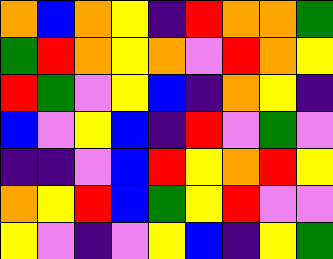[["orange", "blue", "orange", "yellow", "indigo", "red", "orange", "orange", "green"], ["green", "red", "orange", "yellow", "orange", "violet", "red", "orange", "yellow"], ["red", "green", "violet", "yellow", "blue", "indigo", "orange", "yellow", "indigo"], ["blue", "violet", "yellow", "blue", "indigo", "red", "violet", "green", "violet"], ["indigo", "indigo", "violet", "blue", "red", "yellow", "orange", "red", "yellow"], ["orange", "yellow", "red", "blue", "green", "yellow", "red", "violet", "violet"], ["yellow", "violet", "indigo", "violet", "yellow", "blue", "indigo", "yellow", "green"]]